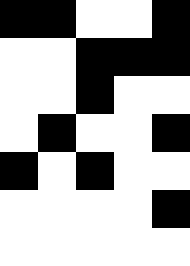[["black", "black", "white", "white", "black"], ["white", "white", "black", "black", "black"], ["white", "white", "black", "white", "white"], ["white", "black", "white", "white", "black"], ["black", "white", "black", "white", "white"], ["white", "white", "white", "white", "black"], ["white", "white", "white", "white", "white"]]